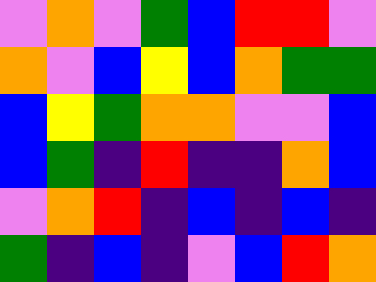[["violet", "orange", "violet", "green", "blue", "red", "red", "violet"], ["orange", "violet", "blue", "yellow", "blue", "orange", "green", "green"], ["blue", "yellow", "green", "orange", "orange", "violet", "violet", "blue"], ["blue", "green", "indigo", "red", "indigo", "indigo", "orange", "blue"], ["violet", "orange", "red", "indigo", "blue", "indigo", "blue", "indigo"], ["green", "indigo", "blue", "indigo", "violet", "blue", "red", "orange"]]